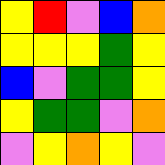[["yellow", "red", "violet", "blue", "orange"], ["yellow", "yellow", "yellow", "green", "yellow"], ["blue", "violet", "green", "green", "yellow"], ["yellow", "green", "green", "violet", "orange"], ["violet", "yellow", "orange", "yellow", "violet"]]